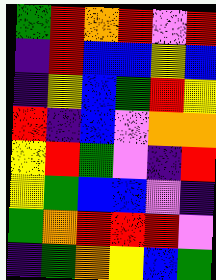[["green", "red", "orange", "red", "violet", "red"], ["indigo", "red", "blue", "blue", "yellow", "blue"], ["indigo", "yellow", "blue", "green", "red", "yellow"], ["red", "indigo", "blue", "violet", "orange", "orange"], ["yellow", "red", "green", "violet", "indigo", "red"], ["yellow", "green", "blue", "blue", "violet", "indigo"], ["green", "orange", "red", "red", "red", "violet"], ["indigo", "green", "orange", "yellow", "blue", "green"]]